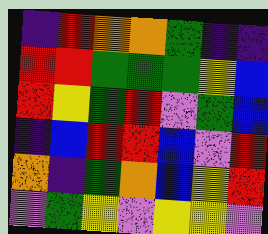[["indigo", "red", "orange", "orange", "green", "indigo", "indigo"], ["red", "red", "green", "green", "green", "yellow", "blue"], ["red", "yellow", "green", "red", "violet", "green", "blue"], ["indigo", "blue", "red", "red", "blue", "violet", "red"], ["orange", "indigo", "green", "orange", "blue", "yellow", "red"], ["violet", "green", "yellow", "violet", "yellow", "yellow", "violet"]]